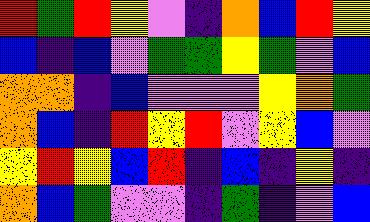[["red", "green", "red", "yellow", "violet", "indigo", "orange", "blue", "red", "yellow"], ["blue", "indigo", "blue", "violet", "green", "green", "yellow", "green", "violet", "blue"], ["orange", "orange", "indigo", "blue", "violet", "violet", "violet", "yellow", "orange", "green"], ["orange", "blue", "indigo", "red", "yellow", "red", "violet", "yellow", "blue", "violet"], ["yellow", "red", "yellow", "blue", "red", "indigo", "blue", "indigo", "yellow", "indigo"], ["orange", "blue", "green", "violet", "violet", "indigo", "green", "indigo", "violet", "blue"]]